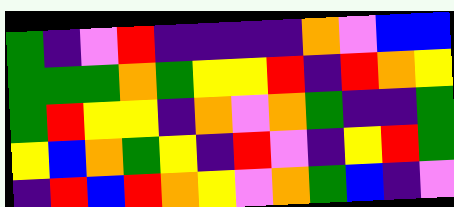[["green", "indigo", "violet", "red", "indigo", "indigo", "indigo", "indigo", "orange", "violet", "blue", "blue"], ["green", "green", "green", "orange", "green", "yellow", "yellow", "red", "indigo", "red", "orange", "yellow"], ["green", "red", "yellow", "yellow", "indigo", "orange", "violet", "orange", "green", "indigo", "indigo", "green"], ["yellow", "blue", "orange", "green", "yellow", "indigo", "red", "violet", "indigo", "yellow", "red", "green"], ["indigo", "red", "blue", "red", "orange", "yellow", "violet", "orange", "green", "blue", "indigo", "violet"]]